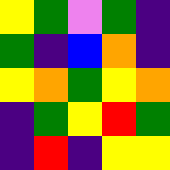[["yellow", "green", "violet", "green", "indigo"], ["green", "indigo", "blue", "orange", "indigo"], ["yellow", "orange", "green", "yellow", "orange"], ["indigo", "green", "yellow", "red", "green"], ["indigo", "red", "indigo", "yellow", "yellow"]]